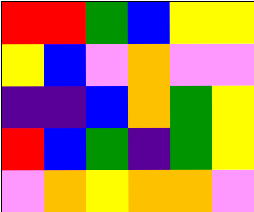[["red", "red", "green", "blue", "yellow", "yellow"], ["yellow", "blue", "violet", "orange", "violet", "violet"], ["indigo", "indigo", "blue", "orange", "green", "yellow"], ["red", "blue", "green", "indigo", "green", "yellow"], ["violet", "orange", "yellow", "orange", "orange", "violet"]]